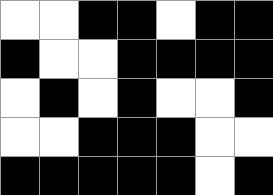[["white", "white", "black", "black", "white", "black", "black"], ["black", "white", "white", "black", "black", "black", "black"], ["white", "black", "white", "black", "white", "white", "black"], ["white", "white", "black", "black", "black", "white", "white"], ["black", "black", "black", "black", "black", "white", "black"]]